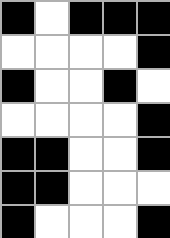[["black", "white", "black", "black", "black"], ["white", "white", "white", "white", "black"], ["black", "white", "white", "black", "white"], ["white", "white", "white", "white", "black"], ["black", "black", "white", "white", "black"], ["black", "black", "white", "white", "white"], ["black", "white", "white", "white", "black"]]